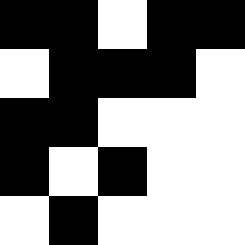[["black", "black", "white", "black", "black"], ["white", "black", "black", "black", "white"], ["black", "black", "white", "white", "white"], ["black", "white", "black", "white", "white"], ["white", "black", "white", "white", "white"]]